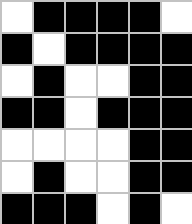[["white", "black", "black", "black", "black", "white"], ["black", "white", "black", "black", "black", "black"], ["white", "black", "white", "white", "black", "black"], ["black", "black", "white", "black", "black", "black"], ["white", "white", "white", "white", "black", "black"], ["white", "black", "white", "white", "black", "black"], ["black", "black", "black", "white", "black", "white"]]